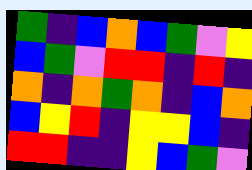[["green", "indigo", "blue", "orange", "blue", "green", "violet", "yellow"], ["blue", "green", "violet", "red", "red", "indigo", "red", "indigo"], ["orange", "indigo", "orange", "green", "orange", "indigo", "blue", "orange"], ["blue", "yellow", "red", "indigo", "yellow", "yellow", "blue", "indigo"], ["red", "red", "indigo", "indigo", "yellow", "blue", "green", "violet"]]